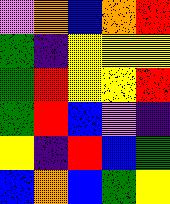[["violet", "orange", "blue", "orange", "red"], ["green", "indigo", "yellow", "yellow", "yellow"], ["green", "red", "yellow", "yellow", "red"], ["green", "red", "blue", "violet", "indigo"], ["yellow", "indigo", "red", "blue", "green"], ["blue", "orange", "blue", "green", "yellow"]]